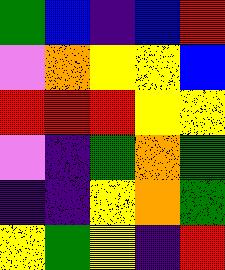[["green", "blue", "indigo", "blue", "red"], ["violet", "orange", "yellow", "yellow", "blue"], ["red", "red", "red", "yellow", "yellow"], ["violet", "indigo", "green", "orange", "green"], ["indigo", "indigo", "yellow", "orange", "green"], ["yellow", "green", "yellow", "indigo", "red"]]